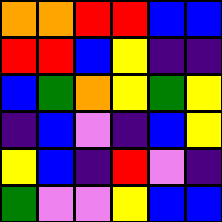[["orange", "orange", "red", "red", "blue", "blue"], ["red", "red", "blue", "yellow", "indigo", "indigo"], ["blue", "green", "orange", "yellow", "green", "yellow"], ["indigo", "blue", "violet", "indigo", "blue", "yellow"], ["yellow", "blue", "indigo", "red", "violet", "indigo"], ["green", "violet", "violet", "yellow", "blue", "blue"]]